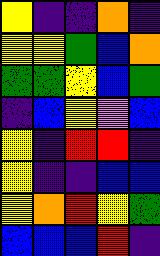[["yellow", "indigo", "indigo", "orange", "indigo"], ["yellow", "yellow", "green", "blue", "orange"], ["green", "green", "yellow", "blue", "green"], ["indigo", "blue", "yellow", "violet", "blue"], ["yellow", "indigo", "red", "red", "indigo"], ["yellow", "indigo", "indigo", "blue", "blue"], ["yellow", "orange", "red", "yellow", "green"], ["blue", "blue", "blue", "red", "indigo"]]